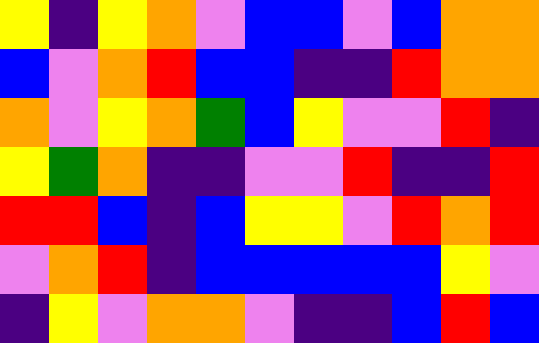[["yellow", "indigo", "yellow", "orange", "violet", "blue", "blue", "violet", "blue", "orange", "orange"], ["blue", "violet", "orange", "red", "blue", "blue", "indigo", "indigo", "red", "orange", "orange"], ["orange", "violet", "yellow", "orange", "green", "blue", "yellow", "violet", "violet", "red", "indigo"], ["yellow", "green", "orange", "indigo", "indigo", "violet", "violet", "red", "indigo", "indigo", "red"], ["red", "red", "blue", "indigo", "blue", "yellow", "yellow", "violet", "red", "orange", "red"], ["violet", "orange", "red", "indigo", "blue", "blue", "blue", "blue", "blue", "yellow", "violet"], ["indigo", "yellow", "violet", "orange", "orange", "violet", "indigo", "indigo", "blue", "red", "blue"]]